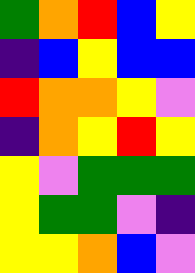[["green", "orange", "red", "blue", "yellow"], ["indigo", "blue", "yellow", "blue", "blue"], ["red", "orange", "orange", "yellow", "violet"], ["indigo", "orange", "yellow", "red", "yellow"], ["yellow", "violet", "green", "green", "green"], ["yellow", "green", "green", "violet", "indigo"], ["yellow", "yellow", "orange", "blue", "violet"]]